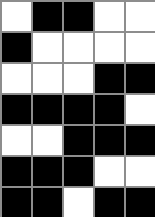[["white", "black", "black", "white", "white"], ["black", "white", "white", "white", "white"], ["white", "white", "white", "black", "black"], ["black", "black", "black", "black", "white"], ["white", "white", "black", "black", "black"], ["black", "black", "black", "white", "white"], ["black", "black", "white", "black", "black"]]